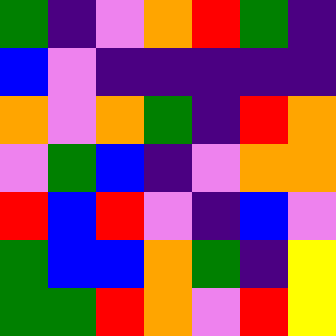[["green", "indigo", "violet", "orange", "red", "green", "indigo"], ["blue", "violet", "indigo", "indigo", "indigo", "indigo", "indigo"], ["orange", "violet", "orange", "green", "indigo", "red", "orange"], ["violet", "green", "blue", "indigo", "violet", "orange", "orange"], ["red", "blue", "red", "violet", "indigo", "blue", "violet"], ["green", "blue", "blue", "orange", "green", "indigo", "yellow"], ["green", "green", "red", "orange", "violet", "red", "yellow"]]